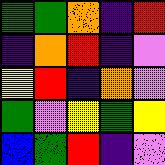[["green", "green", "orange", "indigo", "red"], ["indigo", "orange", "red", "indigo", "violet"], ["yellow", "red", "indigo", "orange", "violet"], ["green", "violet", "yellow", "green", "yellow"], ["blue", "green", "red", "indigo", "violet"]]